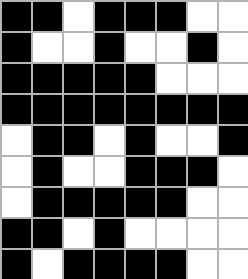[["black", "black", "white", "black", "black", "black", "white", "white"], ["black", "white", "white", "black", "white", "white", "black", "white"], ["black", "black", "black", "black", "black", "white", "white", "white"], ["black", "black", "black", "black", "black", "black", "black", "black"], ["white", "black", "black", "white", "black", "white", "white", "black"], ["white", "black", "white", "white", "black", "black", "black", "white"], ["white", "black", "black", "black", "black", "black", "white", "white"], ["black", "black", "white", "black", "white", "white", "white", "white"], ["black", "white", "black", "black", "black", "black", "white", "white"]]